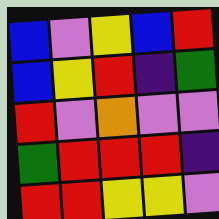[["blue", "violet", "yellow", "blue", "red"], ["blue", "yellow", "red", "indigo", "green"], ["red", "violet", "orange", "violet", "violet"], ["green", "red", "red", "red", "indigo"], ["red", "red", "yellow", "yellow", "violet"]]